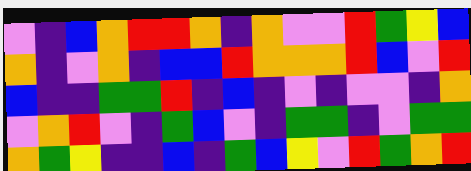[["violet", "indigo", "blue", "orange", "red", "red", "orange", "indigo", "orange", "violet", "violet", "red", "green", "yellow", "blue"], ["orange", "indigo", "violet", "orange", "indigo", "blue", "blue", "red", "orange", "orange", "orange", "red", "blue", "violet", "red"], ["blue", "indigo", "indigo", "green", "green", "red", "indigo", "blue", "indigo", "violet", "indigo", "violet", "violet", "indigo", "orange"], ["violet", "orange", "red", "violet", "indigo", "green", "blue", "violet", "indigo", "green", "green", "indigo", "violet", "green", "green"], ["orange", "green", "yellow", "indigo", "indigo", "blue", "indigo", "green", "blue", "yellow", "violet", "red", "green", "orange", "red"]]